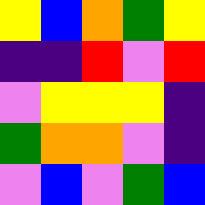[["yellow", "blue", "orange", "green", "yellow"], ["indigo", "indigo", "red", "violet", "red"], ["violet", "yellow", "yellow", "yellow", "indigo"], ["green", "orange", "orange", "violet", "indigo"], ["violet", "blue", "violet", "green", "blue"]]